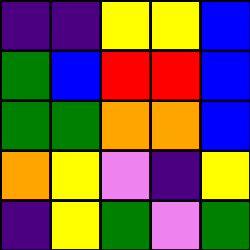[["indigo", "indigo", "yellow", "yellow", "blue"], ["green", "blue", "red", "red", "blue"], ["green", "green", "orange", "orange", "blue"], ["orange", "yellow", "violet", "indigo", "yellow"], ["indigo", "yellow", "green", "violet", "green"]]